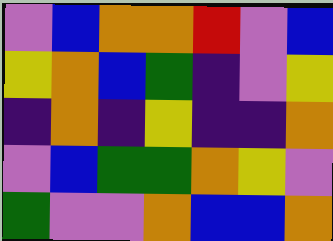[["violet", "blue", "orange", "orange", "red", "violet", "blue"], ["yellow", "orange", "blue", "green", "indigo", "violet", "yellow"], ["indigo", "orange", "indigo", "yellow", "indigo", "indigo", "orange"], ["violet", "blue", "green", "green", "orange", "yellow", "violet"], ["green", "violet", "violet", "orange", "blue", "blue", "orange"]]